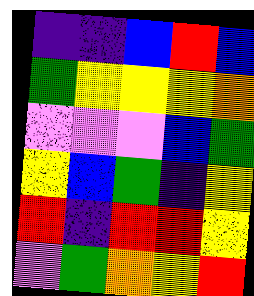[["indigo", "indigo", "blue", "red", "blue"], ["green", "yellow", "yellow", "yellow", "orange"], ["violet", "violet", "violet", "blue", "green"], ["yellow", "blue", "green", "indigo", "yellow"], ["red", "indigo", "red", "red", "yellow"], ["violet", "green", "orange", "yellow", "red"]]